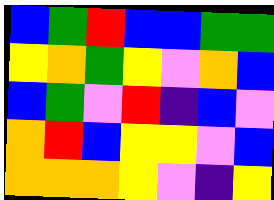[["blue", "green", "red", "blue", "blue", "green", "green"], ["yellow", "orange", "green", "yellow", "violet", "orange", "blue"], ["blue", "green", "violet", "red", "indigo", "blue", "violet"], ["orange", "red", "blue", "yellow", "yellow", "violet", "blue"], ["orange", "orange", "orange", "yellow", "violet", "indigo", "yellow"]]